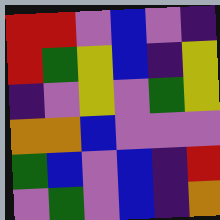[["red", "red", "violet", "blue", "violet", "indigo"], ["red", "green", "yellow", "blue", "indigo", "yellow"], ["indigo", "violet", "yellow", "violet", "green", "yellow"], ["orange", "orange", "blue", "violet", "violet", "violet"], ["green", "blue", "violet", "blue", "indigo", "red"], ["violet", "green", "violet", "blue", "indigo", "orange"]]